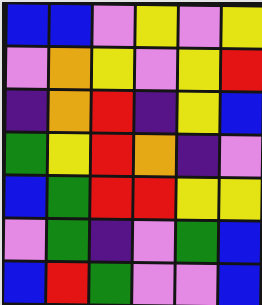[["blue", "blue", "violet", "yellow", "violet", "yellow"], ["violet", "orange", "yellow", "violet", "yellow", "red"], ["indigo", "orange", "red", "indigo", "yellow", "blue"], ["green", "yellow", "red", "orange", "indigo", "violet"], ["blue", "green", "red", "red", "yellow", "yellow"], ["violet", "green", "indigo", "violet", "green", "blue"], ["blue", "red", "green", "violet", "violet", "blue"]]